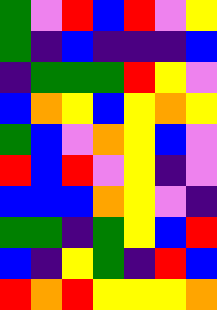[["green", "violet", "red", "blue", "red", "violet", "yellow"], ["green", "indigo", "blue", "indigo", "indigo", "indigo", "blue"], ["indigo", "green", "green", "green", "red", "yellow", "violet"], ["blue", "orange", "yellow", "blue", "yellow", "orange", "yellow"], ["green", "blue", "violet", "orange", "yellow", "blue", "violet"], ["red", "blue", "red", "violet", "yellow", "indigo", "violet"], ["blue", "blue", "blue", "orange", "yellow", "violet", "indigo"], ["green", "green", "indigo", "green", "yellow", "blue", "red"], ["blue", "indigo", "yellow", "green", "indigo", "red", "blue"], ["red", "orange", "red", "yellow", "yellow", "yellow", "orange"]]